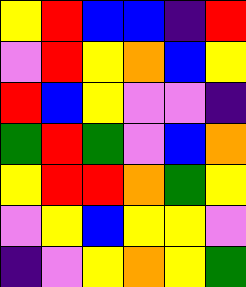[["yellow", "red", "blue", "blue", "indigo", "red"], ["violet", "red", "yellow", "orange", "blue", "yellow"], ["red", "blue", "yellow", "violet", "violet", "indigo"], ["green", "red", "green", "violet", "blue", "orange"], ["yellow", "red", "red", "orange", "green", "yellow"], ["violet", "yellow", "blue", "yellow", "yellow", "violet"], ["indigo", "violet", "yellow", "orange", "yellow", "green"]]